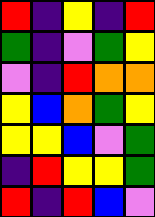[["red", "indigo", "yellow", "indigo", "red"], ["green", "indigo", "violet", "green", "yellow"], ["violet", "indigo", "red", "orange", "orange"], ["yellow", "blue", "orange", "green", "yellow"], ["yellow", "yellow", "blue", "violet", "green"], ["indigo", "red", "yellow", "yellow", "green"], ["red", "indigo", "red", "blue", "violet"]]